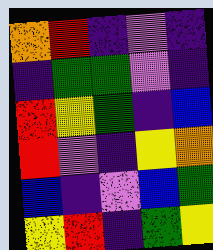[["orange", "red", "indigo", "violet", "indigo"], ["indigo", "green", "green", "violet", "indigo"], ["red", "yellow", "green", "indigo", "blue"], ["red", "violet", "indigo", "yellow", "orange"], ["blue", "indigo", "violet", "blue", "green"], ["yellow", "red", "indigo", "green", "yellow"]]